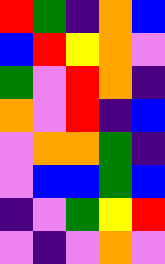[["red", "green", "indigo", "orange", "blue"], ["blue", "red", "yellow", "orange", "violet"], ["green", "violet", "red", "orange", "indigo"], ["orange", "violet", "red", "indigo", "blue"], ["violet", "orange", "orange", "green", "indigo"], ["violet", "blue", "blue", "green", "blue"], ["indigo", "violet", "green", "yellow", "red"], ["violet", "indigo", "violet", "orange", "violet"]]